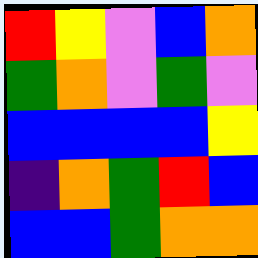[["red", "yellow", "violet", "blue", "orange"], ["green", "orange", "violet", "green", "violet"], ["blue", "blue", "blue", "blue", "yellow"], ["indigo", "orange", "green", "red", "blue"], ["blue", "blue", "green", "orange", "orange"]]